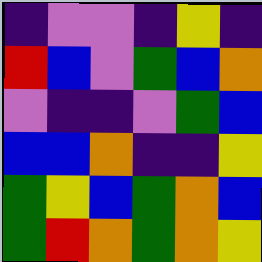[["indigo", "violet", "violet", "indigo", "yellow", "indigo"], ["red", "blue", "violet", "green", "blue", "orange"], ["violet", "indigo", "indigo", "violet", "green", "blue"], ["blue", "blue", "orange", "indigo", "indigo", "yellow"], ["green", "yellow", "blue", "green", "orange", "blue"], ["green", "red", "orange", "green", "orange", "yellow"]]